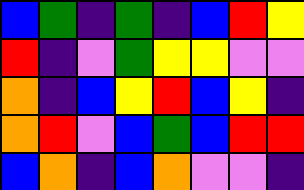[["blue", "green", "indigo", "green", "indigo", "blue", "red", "yellow"], ["red", "indigo", "violet", "green", "yellow", "yellow", "violet", "violet"], ["orange", "indigo", "blue", "yellow", "red", "blue", "yellow", "indigo"], ["orange", "red", "violet", "blue", "green", "blue", "red", "red"], ["blue", "orange", "indigo", "blue", "orange", "violet", "violet", "indigo"]]